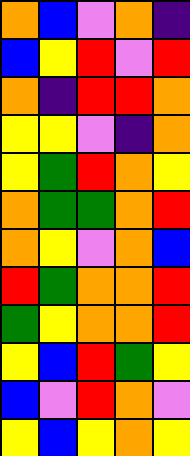[["orange", "blue", "violet", "orange", "indigo"], ["blue", "yellow", "red", "violet", "red"], ["orange", "indigo", "red", "red", "orange"], ["yellow", "yellow", "violet", "indigo", "orange"], ["yellow", "green", "red", "orange", "yellow"], ["orange", "green", "green", "orange", "red"], ["orange", "yellow", "violet", "orange", "blue"], ["red", "green", "orange", "orange", "red"], ["green", "yellow", "orange", "orange", "red"], ["yellow", "blue", "red", "green", "yellow"], ["blue", "violet", "red", "orange", "violet"], ["yellow", "blue", "yellow", "orange", "yellow"]]